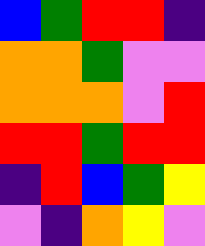[["blue", "green", "red", "red", "indigo"], ["orange", "orange", "green", "violet", "violet"], ["orange", "orange", "orange", "violet", "red"], ["red", "red", "green", "red", "red"], ["indigo", "red", "blue", "green", "yellow"], ["violet", "indigo", "orange", "yellow", "violet"]]